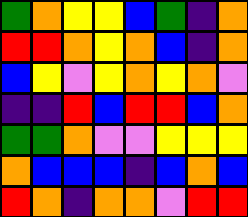[["green", "orange", "yellow", "yellow", "blue", "green", "indigo", "orange"], ["red", "red", "orange", "yellow", "orange", "blue", "indigo", "orange"], ["blue", "yellow", "violet", "yellow", "orange", "yellow", "orange", "violet"], ["indigo", "indigo", "red", "blue", "red", "red", "blue", "orange"], ["green", "green", "orange", "violet", "violet", "yellow", "yellow", "yellow"], ["orange", "blue", "blue", "blue", "indigo", "blue", "orange", "blue"], ["red", "orange", "indigo", "orange", "orange", "violet", "red", "red"]]